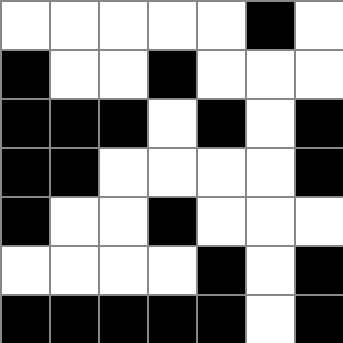[["white", "white", "white", "white", "white", "black", "white"], ["black", "white", "white", "black", "white", "white", "white"], ["black", "black", "black", "white", "black", "white", "black"], ["black", "black", "white", "white", "white", "white", "black"], ["black", "white", "white", "black", "white", "white", "white"], ["white", "white", "white", "white", "black", "white", "black"], ["black", "black", "black", "black", "black", "white", "black"]]